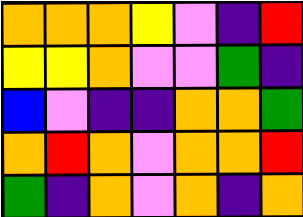[["orange", "orange", "orange", "yellow", "violet", "indigo", "red"], ["yellow", "yellow", "orange", "violet", "violet", "green", "indigo"], ["blue", "violet", "indigo", "indigo", "orange", "orange", "green"], ["orange", "red", "orange", "violet", "orange", "orange", "red"], ["green", "indigo", "orange", "violet", "orange", "indigo", "orange"]]